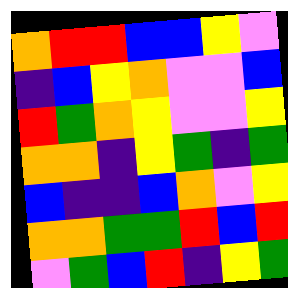[["orange", "red", "red", "blue", "blue", "yellow", "violet"], ["indigo", "blue", "yellow", "orange", "violet", "violet", "blue"], ["red", "green", "orange", "yellow", "violet", "violet", "yellow"], ["orange", "orange", "indigo", "yellow", "green", "indigo", "green"], ["blue", "indigo", "indigo", "blue", "orange", "violet", "yellow"], ["orange", "orange", "green", "green", "red", "blue", "red"], ["violet", "green", "blue", "red", "indigo", "yellow", "green"]]